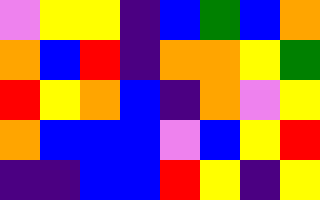[["violet", "yellow", "yellow", "indigo", "blue", "green", "blue", "orange"], ["orange", "blue", "red", "indigo", "orange", "orange", "yellow", "green"], ["red", "yellow", "orange", "blue", "indigo", "orange", "violet", "yellow"], ["orange", "blue", "blue", "blue", "violet", "blue", "yellow", "red"], ["indigo", "indigo", "blue", "blue", "red", "yellow", "indigo", "yellow"]]